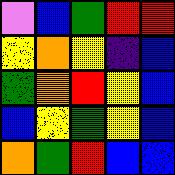[["violet", "blue", "green", "red", "red"], ["yellow", "orange", "yellow", "indigo", "blue"], ["green", "orange", "red", "yellow", "blue"], ["blue", "yellow", "green", "yellow", "blue"], ["orange", "green", "red", "blue", "blue"]]